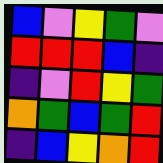[["blue", "violet", "yellow", "green", "violet"], ["red", "red", "red", "blue", "indigo"], ["indigo", "violet", "red", "yellow", "green"], ["orange", "green", "blue", "green", "red"], ["indigo", "blue", "yellow", "orange", "red"]]